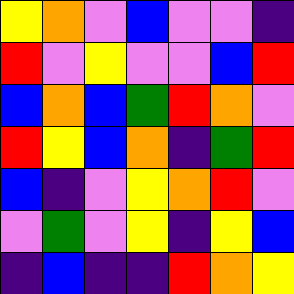[["yellow", "orange", "violet", "blue", "violet", "violet", "indigo"], ["red", "violet", "yellow", "violet", "violet", "blue", "red"], ["blue", "orange", "blue", "green", "red", "orange", "violet"], ["red", "yellow", "blue", "orange", "indigo", "green", "red"], ["blue", "indigo", "violet", "yellow", "orange", "red", "violet"], ["violet", "green", "violet", "yellow", "indigo", "yellow", "blue"], ["indigo", "blue", "indigo", "indigo", "red", "orange", "yellow"]]